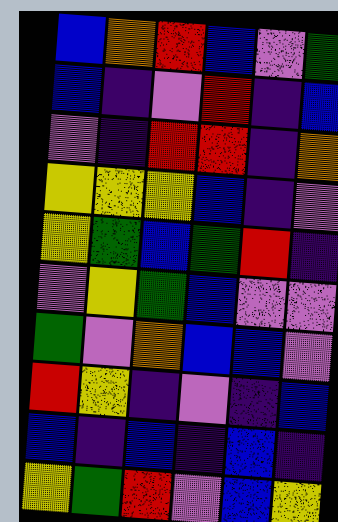[["blue", "orange", "red", "blue", "violet", "green"], ["blue", "indigo", "violet", "red", "indigo", "blue"], ["violet", "indigo", "red", "red", "indigo", "orange"], ["yellow", "yellow", "yellow", "blue", "indigo", "violet"], ["yellow", "green", "blue", "green", "red", "indigo"], ["violet", "yellow", "green", "blue", "violet", "violet"], ["green", "violet", "orange", "blue", "blue", "violet"], ["red", "yellow", "indigo", "violet", "indigo", "blue"], ["blue", "indigo", "blue", "indigo", "blue", "indigo"], ["yellow", "green", "red", "violet", "blue", "yellow"]]